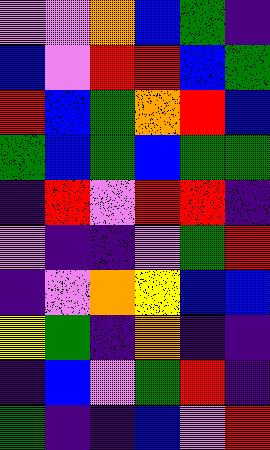[["violet", "violet", "orange", "blue", "green", "indigo"], ["blue", "violet", "red", "red", "blue", "green"], ["red", "blue", "green", "orange", "red", "blue"], ["green", "blue", "green", "blue", "green", "green"], ["indigo", "red", "violet", "red", "red", "indigo"], ["violet", "indigo", "indigo", "violet", "green", "red"], ["indigo", "violet", "orange", "yellow", "blue", "blue"], ["yellow", "green", "indigo", "orange", "indigo", "indigo"], ["indigo", "blue", "violet", "green", "red", "indigo"], ["green", "indigo", "indigo", "blue", "violet", "red"]]